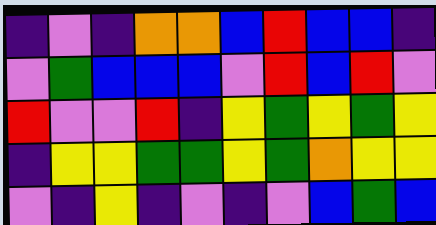[["indigo", "violet", "indigo", "orange", "orange", "blue", "red", "blue", "blue", "indigo"], ["violet", "green", "blue", "blue", "blue", "violet", "red", "blue", "red", "violet"], ["red", "violet", "violet", "red", "indigo", "yellow", "green", "yellow", "green", "yellow"], ["indigo", "yellow", "yellow", "green", "green", "yellow", "green", "orange", "yellow", "yellow"], ["violet", "indigo", "yellow", "indigo", "violet", "indigo", "violet", "blue", "green", "blue"]]